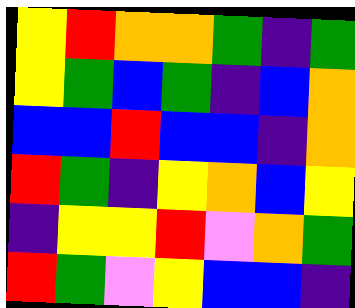[["yellow", "red", "orange", "orange", "green", "indigo", "green"], ["yellow", "green", "blue", "green", "indigo", "blue", "orange"], ["blue", "blue", "red", "blue", "blue", "indigo", "orange"], ["red", "green", "indigo", "yellow", "orange", "blue", "yellow"], ["indigo", "yellow", "yellow", "red", "violet", "orange", "green"], ["red", "green", "violet", "yellow", "blue", "blue", "indigo"]]